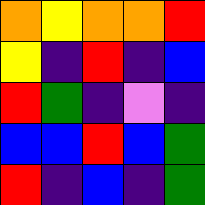[["orange", "yellow", "orange", "orange", "red"], ["yellow", "indigo", "red", "indigo", "blue"], ["red", "green", "indigo", "violet", "indigo"], ["blue", "blue", "red", "blue", "green"], ["red", "indigo", "blue", "indigo", "green"]]